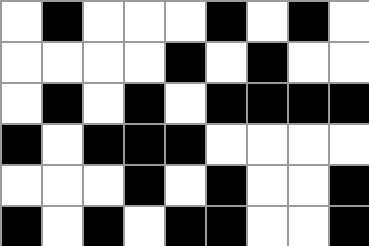[["white", "black", "white", "white", "white", "black", "white", "black", "white"], ["white", "white", "white", "white", "black", "white", "black", "white", "white"], ["white", "black", "white", "black", "white", "black", "black", "black", "black"], ["black", "white", "black", "black", "black", "white", "white", "white", "white"], ["white", "white", "white", "black", "white", "black", "white", "white", "black"], ["black", "white", "black", "white", "black", "black", "white", "white", "black"]]